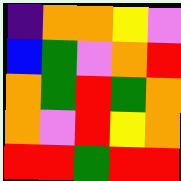[["indigo", "orange", "orange", "yellow", "violet"], ["blue", "green", "violet", "orange", "red"], ["orange", "green", "red", "green", "orange"], ["orange", "violet", "red", "yellow", "orange"], ["red", "red", "green", "red", "red"]]